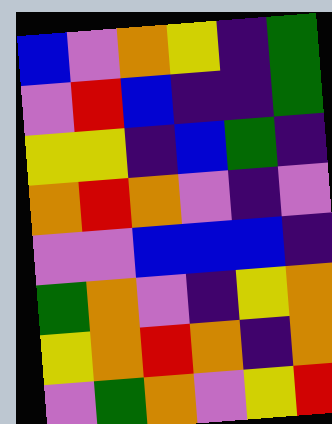[["blue", "violet", "orange", "yellow", "indigo", "green"], ["violet", "red", "blue", "indigo", "indigo", "green"], ["yellow", "yellow", "indigo", "blue", "green", "indigo"], ["orange", "red", "orange", "violet", "indigo", "violet"], ["violet", "violet", "blue", "blue", "blue", "indigo"], ["green", "orange", "violet", "indigo", "yellow", "orange"], ["yellow", "orange", "red", "orange", "indigo", "orange"], ["violet", "green", "orange", "violet", "yellow", "red"]]